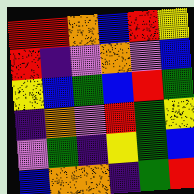[["red", "red", "orange", "blue", "red", "yellow"], ["red", "indigo", "violet", "orange", "violet", "blue"], ["yellow", "blue", "green", "blue", "red", "green"], ["indigo", "orange", "violet", "red", "green", "yellow"], ["violet", "green", "indigo", "yellow", "green", "blue"], ["blue", "orange", "orange", "indigo", "green", "red"]]